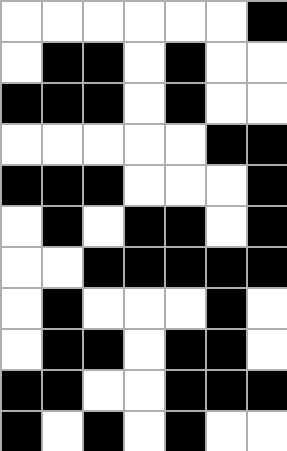[["white", "white", "white", "white", "white", "white", "black"], ["white", "black", "black", "white", "black", "white", "white"], ["black", "black", "black", "white", "black", "white", "white"], ["white", "white", "white", "white", "white", "black", "black"], ["black", "black", "black", "white", "white", "white", "black"], ["white", "black", "white", "black", "black", "white", "black"], ["white", "white", "black", "black", "black", "black", "black"], ["white", "black", "white", "white", "white", "black", "white"], ["white", "black", "black", "white", "black", "black", "white"], ["black", "black", "white", "white", "black", "black", "black"], ["black", "white", "black", "white", "black", "white", "white"]]